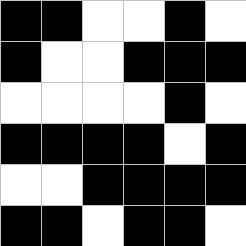[["black", "black", "white", "white", "black", "white"], ["black", "white", "white", "black", "black", "black"], ["white", "white", "white", "white", "black", "white"], ["black", "black", "black", "black", "white", "black"], ["white", "white", "black", "black", "black", "black"], ["black", "black", "white", "black", "black", "white"]]